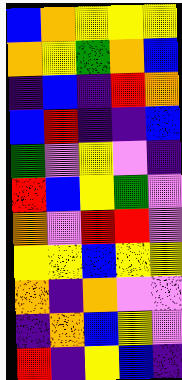[["blue", "orange", "yellow", "yellow", "yellow"], ["orange", "yellow", "green", "orange", "blue"], ["indigo", "blue", "indigo", "red", "orange"], ["blue", "red", "indigo", "indigo", "blue"], ["green", "violet", "yellow", "violet", "indigo"], ["red", "blue", "yellow", "green", "violet"], ["orange", "violet", "red", "red", "violet"], ["yellow", "yellow", "blue", "yellow", "yellow"], ["orange", "indigo", "orange", "violet", "violet"], ["indigo", "orange", "blue", "yellow", "violet"], ["red", "indigo", "yellow", "blue", "indigo"]]